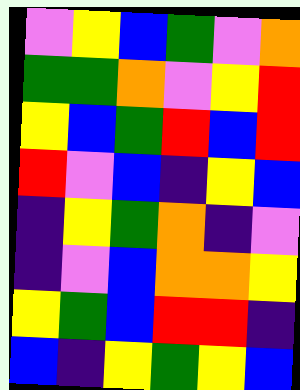[["violet", "yellow", "blue", "green", "violet", "orange"], ["green", "green", "orange", "violet", "yellow", "red"], ["yellow", "blue", "green", "red", "blue", "red"], ["red", "violet", "blue", "indigo", "yellow", "blue"], ["indigo", "yellow", "green", "orange", "indigo", "violet"], ["indigo", "violet", "blue", "orange", "orange", "yellow"], ["yellow", "green", "blue", "red", "red", "indigo"], ["blue", "indigo", "yellow", "green", "yellow", "blue"]]